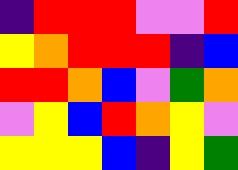[["indigo", "red", "red", "red", "violet", "violet", "red"], ["yellow", "orange", "red", "red", "red", "indigo", "blue"], ["red", "red", "orange", "blue", "violet", "green", "orange"], ["violet", "yellow", "blue", "red", "orange", "yellow", "violet"], ["yellow", "yellow", "yellow", "blue", "indigo", "yellow", "green"]]